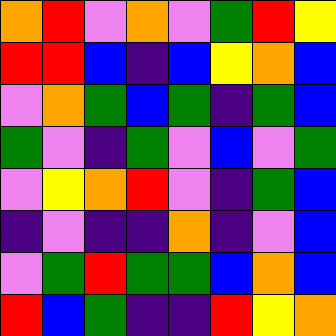[["orange", "red", "violet", "orange", "violet", "green", "red", "yellow"], ["red", "red", "blue", "indigo", "blue", "yellow", "orange", "blue"], ["violet", "orange", "green", "blue", "green", "indigo", "green", "blue"], ["green", "violet", "indigo", "green", "violet", "blue", "violet", "green"], ["violet", "yellow", "orange", "red", "violet", "indigo", "green", "blue"], ["indigo", "violet", "indigo", "indigo", "orange", "indigo", "violet", "blue"], ["violet", "green", "red", "green", "green", "blue", "orange", "blue"], ["red", "blue", "green", "indigo", "indigo", "red", "yellow", "orange"]]